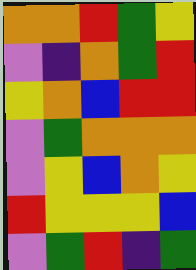[["orange", "orange", "red", "green", "yellow"], ["violet", "indigo", "orange", "green", "red"], ["yellow", "orange", "blue", "red", "red"], ["violet", "green", "orange", "orange", "orange"], ["violet", "yellow", "blue", "orange", "yellow"], ["red", "yellow", "yellow", "yellow", "blue"], ["violet", "green", "red", "indigo", "green"]]